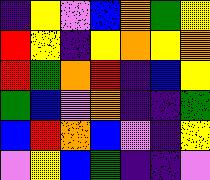[["indigo", "yellow", "violet", "blue", "orange", "green", "yellow"], ["red", "yellow", "indigo", "yellow", "orange", "yellow", "orange"], ["red", "green", "orange", "red", "indigo", "blue", "yellow"], ["green", "blue", "violet", "orange", "indigo", "indigo", "green"], ["blue", "red", "orange", "blue", "violet", "indigo", "yellow"], ["violet", "yellow", "blue", "green", "indigo", "indigo", "violet"]]